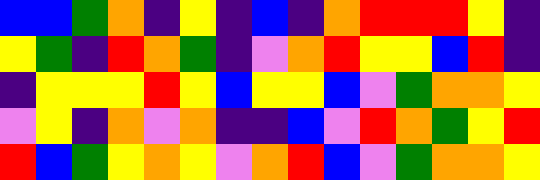[["blue", "blue", "green", "orange", "indigo", "yellow", "indigo", "blue", "indigo", "orange", "red", "red", "red", "yellow", "indigo"], ["yellow", "green", "indigo", "red", "orange", "green", "indigo", "violet", "orange", "red", "yellow", "yellow", "blue", "red", "indigo"], ["indigo", "yellow", "yellow", "yellow", "red", "yellow", "blue", "yellow", "yellow", "blue", "violet", "green", "orange", "orange", "yellow"], ["violet", "yellow", "indigo", "orange", "violet", "orange", "indigo", "indigo", "blue", "violet", "red", "orange", "green", "yellow", "red"], ["red", "blue", "green", "yellow", "orange", "yellow", "violet", "orange", "red", "blue", "violet", "green", "orange", "orange", "yellow"]]